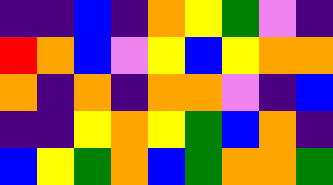[["indigo", "indigo", "blue", "indigo", "orange", "yellow", "green", "violet", "indigo"], ["red", "orange", "blue", "violet", "yellow", "blue", "yellow", "orange", "orange"], ["orange", "indigo", "orange", "indigo", "orange", "orange", "violet", "indigo", "blue"], ["indigo", "indigo", "yellow", "orange", "yellow", "green", "blue", "orange", "indigo"], ["blue", "yellow", "green", "orange", "blue", "green", "orange", "orange", "green"]]